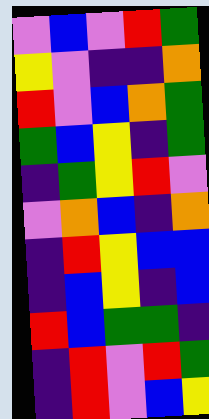[["violet", "blue", "violet", "red", "green"], ["yellow", "violet", "indigo", "indigo", "orange"], ["red", "violet", "blue", "orange", "green"], ["green", "blue", "yellow", "indigo", "green"], ["indigo", "green", "yellow", "red", "violet"], ["violet", "orange", "blue", "indigo", "orange"], ["indigo", "red", "yellow", "blue", "blue"], ["indigo", "blue", "yellow", "indigo", "blue"], ["red", "blue", "green", "green", "indigo"], ["indigo", "red", "violet", "red", "green"], ["indigo", "red", "violet", "blue", "yellow"]]